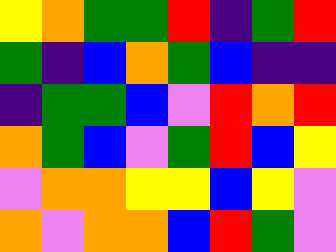[["yellow", "orange", "green", "green", "red", "indigo", "green", "red"], ["green", "indigo", "blue", "orange", "green", "blue", "indigo", "indigo"], ["indigo", "green", "green", "blue", "violet", "red", "orange", "red"], ["orange", "green", "blue", "violet", "green", "red", "blue", "yellow"], ["violet", "orange", "orange", "yellow", "yellow", "blue", "yellow", "violet"], ["orange", "violet", "orange", "orange", "blue", "red", "green", "violet"]]